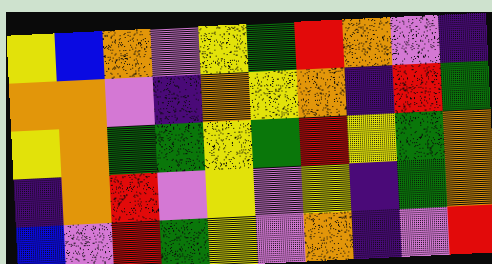[["yellow", "blue", "orange", "violet", "yellow", "green", "red", "orange", "violet", "indigo"], ["orange", "orange", "violet", "indigo", "orange", "yellow", "orange", "indigo", "red", "green"], ["yellow", "orange", "green", "green", "yellow", "green", "red", "yellow", "green", "orange"], ["indigo", "orange", "red", "violet", "yellow", "violet", "yellow", "indigo", "green", "orange"], ["blue", "violet", "red", "green", "yellow", "violet", "orange", "indigo", "violet", "red"]]